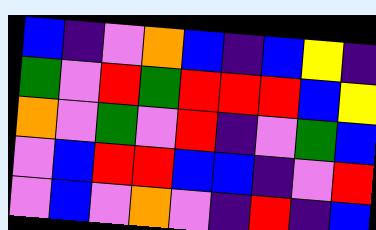[["blue", "indigo", "violet", "orange", "blue", "indigo", "blue", "yellow", "indigo"], ["green", "violet", "red", "green", "red", "red", "red", "blue", "yellow"], ["orange", "violet", "green", "violet", "red", "indigo", "violet", "green", "blue"], ["violet", "blue", "red", "red", "blue", "blue", "indigo", "violet", "red"], ["violet", "blue", "violet", "orange", "violet", "indigo", "red", "indigo", "blue"]]